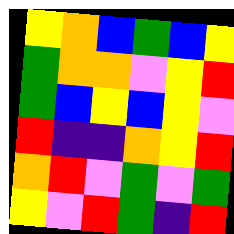[["yellow", "orange", "blue", "green", "blue", "yellow"], ["green", "orange", "orange", "violet", "yellow", "red"], ["green", "blue", "yellow", "blue", "yellow", "violet"], ["red", "indigo", "indigo", "orange", "yellow", "red"], ["orange", "red", "violet", "green", "violet", "green"], ["yellow", "violet", "red", "green", "indigo", "red"]]